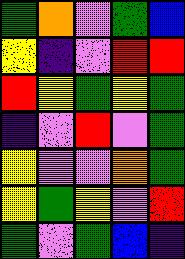[["green", "orange", "violet", "green", "blue"], ["yellow", "indigo", "violet", "red", "red"], ["red", "yellow", "green", "yellow", "green"], ["indigo", "violet", "red", "violet", "green"], ["yellow", "violet", "violet", "orange", "green"], ["yellow", "green", "yellow", "violet", "red"], ["green", "violet", "green", "blue", "indigo"]]